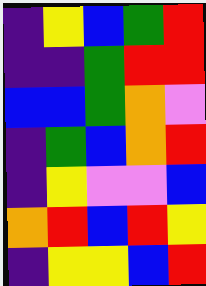[["indigo", "yellow", "blue", "green", "red"], ["indigo", "indigo", "green", "red", "red"], ["blue", "blue", "green", "orange", "violet"], ["indigo", "green", "blue", "orange", "red"], ["indigo", "yellow", "violet", "violet", "blue"], ["orange", "red", "blue", "red", "yellow"], ["indigo", "yellow", "yellow", "blue", "red"]]